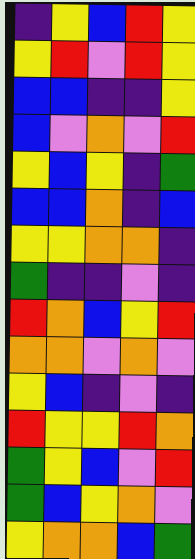[["indigo", "yellow", "blue", "red", "yellow"], ["yellow", "red", "violet", "red", "yellow"], ["blue", "blue", "indigo", "indigo", "yellow"], ["blue", "violet", "orange", "violet", "red"], ["yellow", "blue", "yellow", "indigo", "green"], ["blue", "blue", "orange", "indigo", "blue"], ["yellow", "yellow", "orange", "orange", "indigo"], ["green", "indigo", "indigo", "violet", "indigo"], ["red", "orange", "blue", "yellow", "red"], ["orange", "orange", "violet", "orange", "violet"], ["yellow", "blue", "indigo", "violet", "indigo"], ["red", "yellow", "yellow", "red", "orange"], ["green", "yellow", "blue", "violet", "red"], ["green", "blue", "yellow", "orange", "violet"], ["yellow", "orange", "orange", "blue", "green"]]